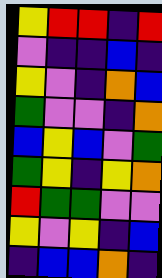[["yellow", "red", "red", "indigo", "red"], ["violet", "indigo", "indigo", "blue", "indigo"], ["yellow", "violet", "indigo", "orange", "blue"], ["green", "violet", "violet", "indigo", "orange"], ["blue", "yellow", "blue", "violet", "green"], ["green", "yellow", "indigo", "yellow", "orange"], ["red", "green", "green", "violet", "violet"], ["yellow", "violet", "yellow", "indigo", "blue"], ["indigo", "blue", "blue", "orange", "indigo"]]